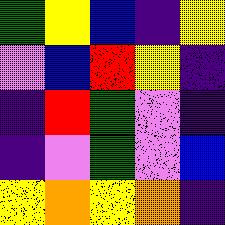[["green", "yellow", "blue", "indigo", "yellow"], ["violet", "blue", "red", "yellow", "indigo"], ["indigo", "red", "green", "violet", "indigo"], ["indigo", "violet", "green", "violet", "blue"], ["yellow", "orange", "yellow", "orange", "indigo"]]